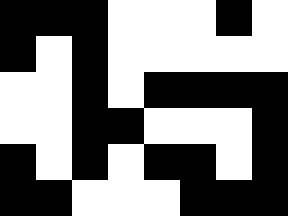[["black", "black", "black", "white", "white", "white", "black", "white"], ["black", "white", "black", "white", "white", "white", "white", "white"], ["white", "white", "black", "white", "black", "black", "black", "black"], ["white", "white", "black", "black", "white", "white", "white", "black"], ["black", "white", "black", "white", "black", "black", "white", "black"], ["black", "black", "white", "white", "white", "black", "black", "black"]]